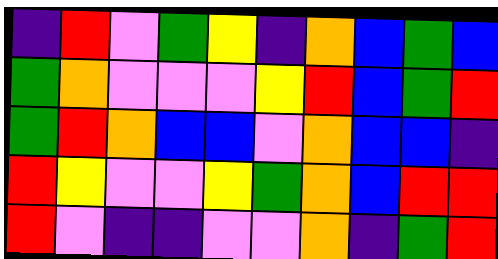[["indigo", "red", "violet", "green", "yellow", "indigo", "orange", "blue", "green", "blue"], ["green", "orange", "violet", "violet", "violet", "yellow", "red", "blue", "green", "red"], ["green", "red", "orange", "blue", "blue", "violet", "orange", "blue", "blue", "indigo"], ["red", "yellow", "violet", "violet", "yellow", "green", "orange", "blue", "red", "red"], ["red", "violet", "indigo", "indigo", "violet", "violet", "orange", "indigo", "green", "red"]]